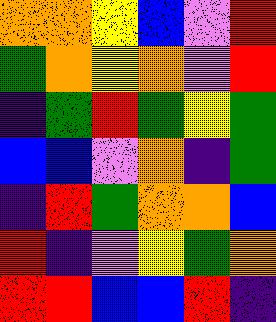[["orange", "orange", "yellow", "blue", "violet", "red"], ["green", "orange", "yellow", "orange", "violet", "red"], ["indigo", "green", "red", "green", "yellow", "green"], ["blue", "blue", "violet", "orange", "indigo", "green"], ["indigo", "red", "green", "orange", "orange", "blue"], ["red", "indigo", "violet", "yellow", "green", "orange"], ["red", "red", "blue", "blue", "red", "indigo"]]